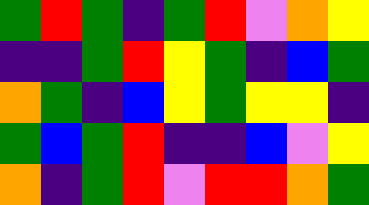[["green", "red", "green", "indigo", "green", "red", "violet", "orange", "yellow"], ["indigo", "indigo", "green", "red", "yellow", "green", "indigo", "blue", "green"], ["orange", "green", "indigo", "blue", "yellow", "green", "yellow", "yellow", "indigo"], ["green", "blue", "green", "red", "indigo", "indigo", "blue", "violet", "yellow"], ["orange", "indigo", "green", "red", "violet", "red", "red", "orange", "green"]]